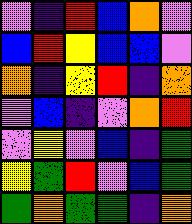[["violet", "indigo", "red", "blue", "orange", "violet"], ["blue", "red", "yellow", "blue", "blue", "violet"], ["orange", "indigo", "yellow", "red", "indigo", "orange"], ["violet", "blue", "indigo", "violet", "orange", "red"], ["violet", "yellow", "violet", "blue", "indigo", "green"], ["yellow", "green", "red", "violet", "blue", "green"], ["green", "orange", "green", "green", "indigo", "orange"]]